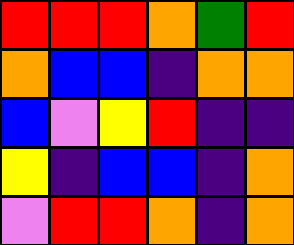[["red", "red", "red", "orange", "green", "red"], ["orange", "blue", "blue", "indigo", "orange", "orange"], ["blue", "violet", "yellow", "red", "indigo", "indigo"], ["yellow", "indigo", "blue", "blue", "indigo", "orange"], ["violet", "red", "red", "orange", "indigo", "orange"]]